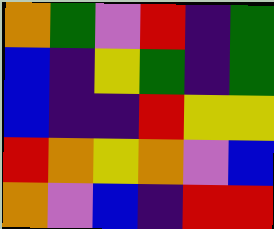[["orange", "green", "violet", "red", "indigo", "green"], ["blue", "indigo", "yellow", "green", "indigo", "green"], ["blue", "indigo", "indigo", "red", "yellow", "yellow"], ["red", "orange", "yellow", "orange", "violet", "blue"], ["orange", "violet", "blue", "indigo", "red", "red"]]